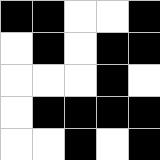[["black", "black", "white", "white", "black"], ["white", "black", "white", "black", "black"], ["white", "white", "white", "black", "white"], ["white", "black", "black", "black", "black"], ["white", "white", "black", "white", "black"]]